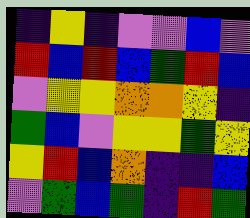[["indigo", "yellow", "indigo", "violet", "violet", "blue", "violet"], ["red", "blue", "red", "blue", "green", "red", "blue"], ["violet", "yellow", "yellow", "orange", "orange", "yellow", "indigo"], ["green", "blue", "violet", "yellow", "yellow", "green", "yellow"], ["yellow", "red", "blue", "orange", "indigo", "indigo", "blue"], ["violet", "green", "blue", "green", "indigo", "red", "green"]]